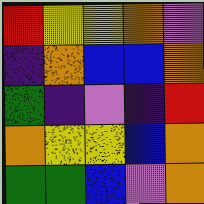[["red", "yellow", "yellow", "orange", "violet"], ["indigo", "orange", "blue", "blue", "orange"], ["green", "indigo", "violet", "indigo", "red"], ["orange", "yellow", "yellow", "blue", "orange"], ["green", "green", "blue", "violet", "orange"]]